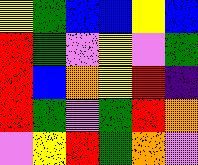[["yellow", "green", "blue", "blue", "yellow", "blue"], ["red", "green", "violet", "yellow", "violet", "green"], ["red", "blue", "orange", "yellow", "red", "indigo"], ["red", "green", "violet", "green", "red", "orange"], ["violet", "yellow", "red", "green", "orange", "violet"]]